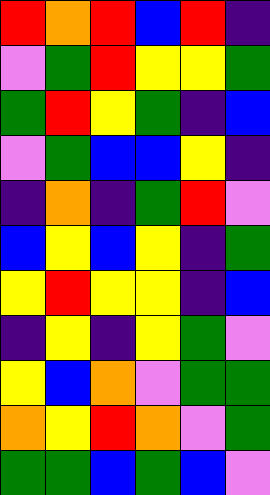[["red", "orange", "red", "blue", "red", "indigo"], ["violet", "green", "red", "yellow", "yellow", "green"], ["green", "red", "yellow", "green", "indigo", "blue"], ["violet", "green", "blue", "blue", "yellow", "indigo"], ["indigo", "orange", "indigo", "green", "red", "violet"], ["blue", "yellow", "blue", "yellow", "indigo", "green"], ["yellow", "red", "yellow", "yellow", "indigo", "blue"], ["indigo", "yellow", "indigo", "yellow", "green", "violet"], ["yellow", "blue", "orange", "violet", "green", "green"], ["orange", "yellow", "red", "orange", "violet", "green"], ["green", "green", "blue", "green", "blue", "violet"]]